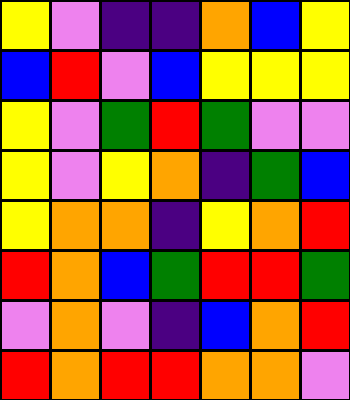[["yellow", "violet", "indigo", "indigo", "orange", "blue", "yellow"], ["blue", "red", "violet", "blue", "yellow", "yellow", "yellow"], ["yellow", "violet", "green", "red", "green", "violet", "violet"], ["yellow", "violet", "yellow", "orange", "indigo", "green", "blue"], ["yellow", "orange", "orange", "indigo", "yellow", "orange", "red"], ["red", "orange", "blue", "green", "red", "red", "green"], ["violet", "orange", "violet", "indigo", "blue", "orange", "red"], ["red", "orange", "red", "red", "orange", "orange", "violet"]]